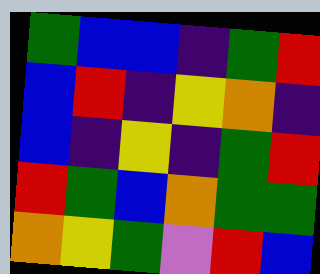[["green", "blue", "blue", "indigo", "green", "red"], ["blue", "red", "indigo", "yellow", "orange", "indigo"], ["blue", "indigo", "yellow", "indigo", "green", "red"], ["red", "green", "blue", "orange", "green", "green"], ["orange", "yellow", "green", "violet", "red", "blue"]]